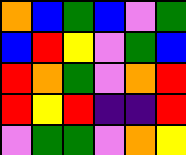[["orange", "blue", "green", "blue", "violet", "green"], ["blue", "red", "yellow", "violet", "green", "blue"], ["red", "orange", "green", "violet", "orange", "red"], ["red", "yellow", "red", "indigo", "indigo", "red"], ["violet", "green", "green", "violet", "orange", "yellow"]]